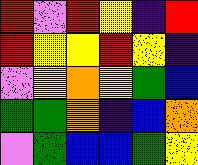[["red", "violet", "red", "yellow", "indigo", "red"], ["red", "yellow", "yellow", "red", "yellow", "indigo"], ["violet", "yellow", "orange", "yellow", "green", "blue"], ["green", "green", "orange", "indigo", "blue", "orange"], ["violet", "green", "blue", "blue", "green", "yellow"]]